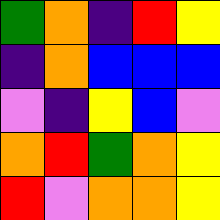[["green", "orange", "indigo", "red", "yellow"], ["indigo", "orange", "blue", "blue", "blue"], ["violet", "indigo", "yellow", "blue", "violet"], ["orange", "red", "green", "orange", "yellow"], ["red", "violet", "orange", "orange", "yellow"]]